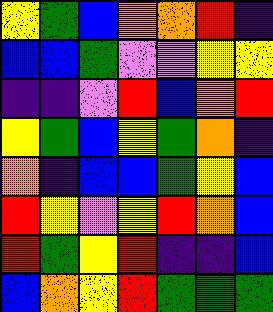[["yellow", "green", "blue", "orange", "orange", "red", "indigo"], ["blue", "blue", "green", "violet", "violet", "yellow", "yellow"], ["indigo", "indigo", "violet", "red", "blue", "orange", "red"], ["yellow", "green", "blue", "yellow", "green", "orange", "indigo"], ["orange", "indigo", "blue", "blue", "green", "yellow", "blue"], ["red", "yellow", "violet", "yellow", "red", "orange", "blue"], ["red", "green", "yellow", "red", "indigo", "indigo", "blue"], ["blue", "orange", "yellow", "red", "green", "green", "green"]]